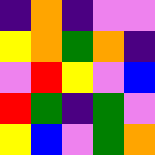[["indigo", "orange", "indigo", "violet", "violet"], ["yellow", "orange", "green", "orange", "indigo"], ["violet", "red", "yellow", "violet", "blue"], ["red", "green", "indigo", "green", "violet"], ["yellow", "blue", "violet", "green", "orange"]]